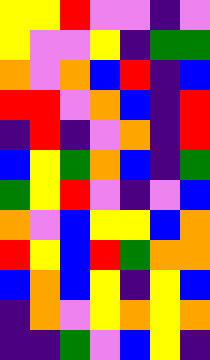[["yellow", "yellow", "red", "violet", "violet", "indigo", "violet"], ["yellow", "violet", "violet", "yellow", "indigo", "green", "green"], ["orange", "violet", "orange", "blue", "red", "indigo", "blue"], ["red", "red", "violet", "orange", "blue", "indigo", "red"], ["indigo", "red", "indigo", "violet", "orange", "indigo", "red"], ["blue", "yellow", "green", "orange", "blue", "indigo", "green"], ["green", "yellow", "red", "violet", "indigo", "violet", "blue"], ["orange", "violet", "blue", "yellow", "yellow", "blue", "orange"], ["red", "yellow", "blue", "red", "green", "orange", "orange"], ["blue", "orange", "blue", "yellow", "indigo", "yellow", "blue"], ["indigo", "orange", "violet", "yellow", "orange", "yellow", "orange"], ["indigo", "indigo", "green", "violet", "blue", "yellow", "indigo"]]